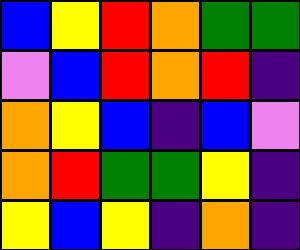[["blue", "yellow", "red", "orange", "green", "green"], ["violet", "blue", "red", "orange", "red", "indigo"], ["orange", "yellow", "blue", "indigo", "blue", "violet"], ["orange", "red", "green", "green", "yellow", "indigo"], ["yellow", "blue", "yellow", "indigo", "orange", "indigo"]]